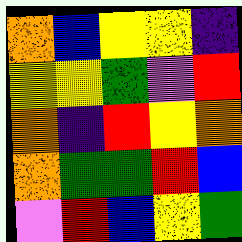[["orange", "blue", "yellow", "yellow", "indigo"], ["yellow", "yellow", "green", "violet", "red"], ["orange", "indigo", "red", "yellow", "orange"], ["orange", "green", "green", "red", "blue"], ["violet", "red", "blue", "yellow", "green"]]